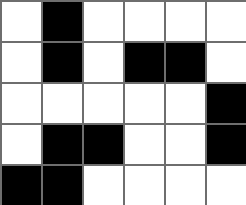[["white", "black", "white", "white", "white", "white"], ["white", "black", "white", "black", "black", "white"], ["white", "white", "white", "white", "white", "black"], ["white", "black", "black", "white", "white", "black"], ["black", "black", "white", "white", "white", "white"]]